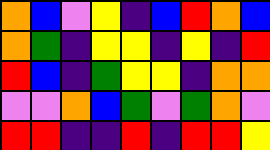[["orange", "blue", "violet", "yellow", "indigo", "blue", "red", "orange", "blue"], ["orange", "green", "indigo", "yellow", "yellow", "indigo", "yellow", "indigo", "red"], ["red", "blue", "indigo", "green", "yellow", "yellow", "indigo", "orange", "orange"], ["violet", "violet", "orange", "blue", "green", "violet", "green", "orange", "violet"], ["red", "red", "indigo", "indigo", "red", "indigo", "red", "red", "yellow"]]